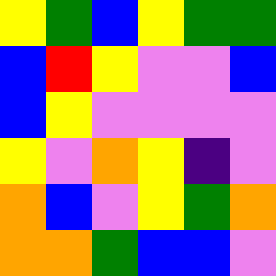[["yellow", "green", "blue", "yellow", "green", "green"], ["blue", "red", "yellow", "violet", "violet", "blue"], ["blue", "yellow", "violet", "violet", "violet", "violet"], ["yellow", "violet", "orange", "yellow", "indigo", "violet"], ["orange", "blue", "violet", "yellow", "green", "orange"], ["orange", "orange", "green", "blue", "blue", "violet"]]